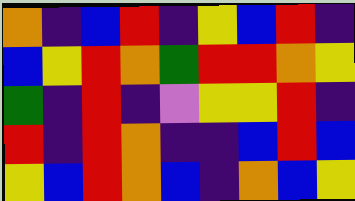[["orange", "indigo", "blue", "red", "indigo", "yellow", "blue", "red", "indigo"], ["blue", "yellow", "red", "orange", "green", "red", "red", "orange", "yellow"], ["green", "indigo", "red", "indigo", "violet", "yellow", "yellow", "red", "indigo"], ["red", "indigo", "red", "orange", "indigo", "indigo", "blue", "red", "blue"], ["yellow", "blue", "red", "orange", "blue", "indigo", "orange", "blue", "yellow"]]